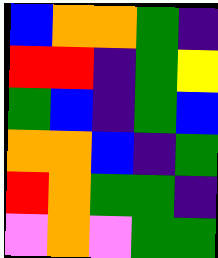[["blue", "orange", "orange", "green", "indigo"], ["red", "red", "indigo", "green", "yellow"], ["green", "blue", "indigo", "green", "blue"], ["orange", "orange", "blue", "indigo", "green"], ["red", "orange", "green", "green", "indigo"], ["violet", "orange", "violet", "green", "green"]]